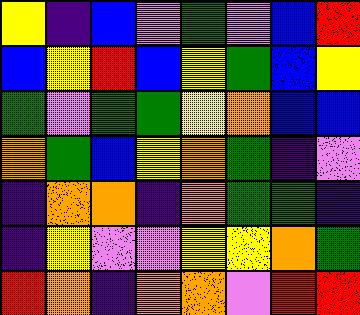[["yellow", "indigo", "blue", "violet", "green", "violet", "blue", "red"], ["blue", "yellow", "red", "blue", "yellow", "green", "blue", "yellow"], ["green", "violet", "green", "green", "yellow", "orange", "blue", "blue"], ["orange", "green", "blue", "yellow", "orange", "green", "indigo", "violet"], ["indigo", "orange", "orange", "indigo", "orange", "green", "green", "indigo"], ["indigo", "yellow", "violet", "violet", "yellow", "yellow", "orange", "green"], ["red", "orange", "indigo", "orange", "orange", "violet", "red", "red"]]